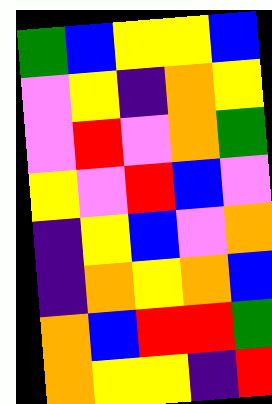[["green", "blue", "yellow", "yellow", "blue"], ["violet", "yellow", "indigo", "orange", "yellow"], ["violet", "red", "violet", "orange", "green"], ["yellow", "violet", "red", "blue", "violet"], ["indigo", "yellow", "blue", "violet", "orange"], ["indigo", "orange", "yellow", "orange", "blue"], ["orange", "blue", "red", "red", "green"], ["orange", "yellow", "yellow", "indigo", "red"]]